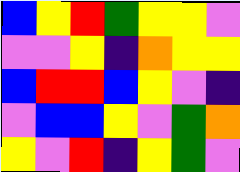[["blue", "yellow", "red", "green", "yellow", "yellow", "violet"], ["violet", "violet", "yellow", "indigo", "orange", "yellow", "yellow"], ["blue", "red", "red", "blue", "yellow", "violet", "indigo"], ["violet", "blue", "blue", "yellow", "violet", "green", "orange"], ["yellow", "violet", "red", "indigo", "yellow", "green", "violet"]]